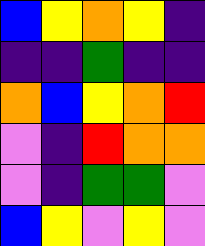[["blue", "yellow", "orange", "yellow", "indigo"], ["indigo", "indigo", "green", "indigo", "indigo"], ["orange", "blue", "yellow", "orange", "red"], ["violet", "indigo", "red", "orange", "orange"], ["violet", "indigo", "green", "green", "violet"], ["blue", "yellow", "violet", "yellow", "violet"]]